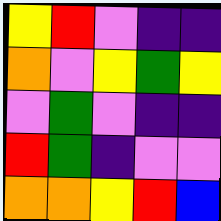[["yellow", "red", "violet", "indigo", "indigo"], ["orange", "violet", "yellow", "green", "yellow"], ["violet", "green", "violet", "indigo", "indigo"], ["red", "green", "indigo", "violet", "violet"], ["orange", "orange", "yellow", "red", "blue"]]